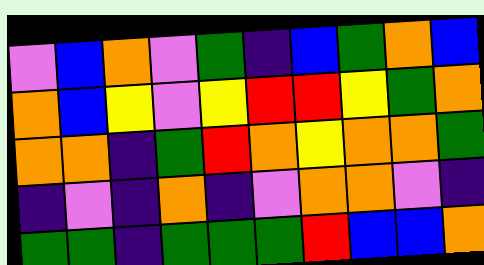[["violet", "blue", "orange", "violet", "green", "indigo", "blue", "green", "orange", "blue"], ["orange", "blue", "yellow", "violet", "yellow", "red", "red", "yellow", "green", "orange"], ["orange", "orange", "indigo", "green", "red", "orange", "yellow", "orange", "orange", "green"], ["indigo", "violet", "indigo", "orange", "indigo", "violet", "orange", "orange", "violet", "indigo"], ["green", "green", "indigo", "green", "green", "green", "red", "blue", "blue", "orange"]]